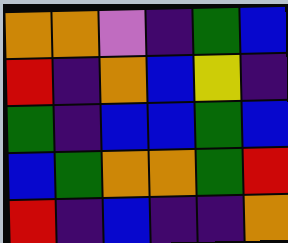[["orange", "orange", "violet", "indigo", "green", "blue"], ["red", "indigo", "orange", "blue", "yellow", "indigo"], ["green", "indigo", "blue", "blue", "green", "blue"], ["blue", "green", "orange", "orange", "green", "red"], ["red", "indigo", "blue", "indigo", "indigo", "orange"]]